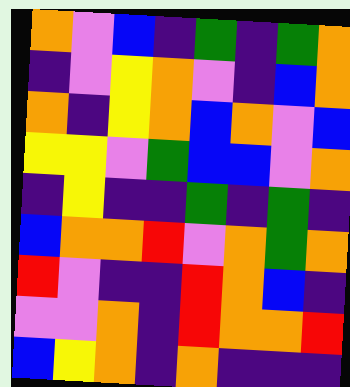[["orange", "violet", "blue", "indigo", "green", "indigo", "green", "orange"], ["indigo", "violet", "yellow", "orange", "violet", "indigo", "blue", "orange"], ["orange", "indigo", "yellow", "orange", "blue", "orange", "violet", "blue"], ["yellow", "yellow", "violet", "green", "blue", "blue", "violet", "orange"], ["indigo", "yellow", "indigo", "indigo", "green", "indigo", "green", "indigo"], ["blue", "orange", "orange", "red", "violet", "orange", "green", "orange"], ["red", "violet", "indigo", "indigo", "red", "orange", "blue", "indigo"], ["violet", "violet", "orange", "indigo", "red", "orange", "orange", "red"], ["blue", "yellow", "orange", "indigo", "orange", "indigo", "indigo", "indigo"]]